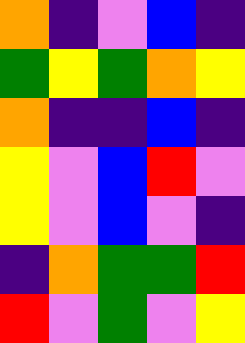[["orange", "indigo", "violet", "blue", "indigo"], ["green", "yellow", "green", "orange", "yellow"], ["orange", "indigo", "indigo", "blue", "indigo"], ["yellow", "violet", "blue", "red", "violet"], ["yellow", "violet", "blue", "violet", "indigo"], ["indigo", "orange", "green", "green", "red"], ["red", "violet", "green", "violet", "yellow"]]